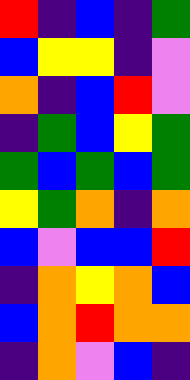[["red", "indigo", "blue", "indigo", "green"], ["blue", "yellow", "yellow", "indigo", "violet"], ["orange", "indigo", "blue", "red", "violet"], ["indigo", "green", "blue", "yellow", "green"], ["green", "blue", "green", "blue", "green"], ["yellow", "green", "orange", "indigo", "orange"], ["blue", "violet", "blue", "blue", "red"], ["indigo", "orange", "yellow", "orange", "blue"], ["blue", "orange", "red", "orange", "orange"], ["indigo", "orange", "violet", "blue", "indigo"]]